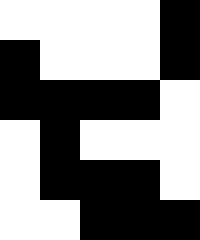[["white", "white", "white", "white", "black"], ["black", "white", "white", "white", "black"], ["black", "black", "black", "black", "white"], ["white", "black", "white", "white", "white"], ["white", "black", "black", "black", "white"], ["white", "white", "black", "black", "black"]]